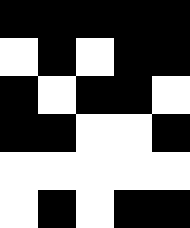[["black", "black", "black", "black", "black"], ["white", "black", "white", "black", "black"], ["black", "white", "black", "black", "white"], ["black", "black", "white", "white", "black"], ["white", "white", "white", "white", "white"], ["white", "black", "white", "black", "black"]]